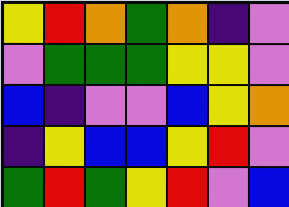[["yellow", "red", "orange", "green", "orange", "indigo", "violet"], ["violet", "green", "green", "green", "yellow", "yellow", "violet"], ["blue", "indigo", "violet", "violet", "blue", "yellow", "orange"], ["indigo", "yellow", "blue", "blue", "yellow", "red", "violet"], ["green", "red", "green", "yellow", "red", "violet", "blue"]]